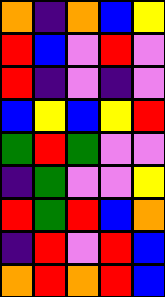[["orange", "indigo", "orange", "blue", "yellow"], ["red", "blue", "violet", "red", "violet"], ["red", "indigo", "violet", "indigo", "violet"], ["blue", "yellow", "blue", "yellow", "red"], ["green", "red", "green", "violet", "violet"], ["indigo", "green", "violet", "violet", "yellow"], ["red", "green", "red", "blue", "orange"], ["indigo", "red", "violet", "red", "blue"], ["orange", "red", "orange", "red", "blue"]]